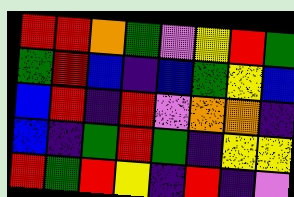[["red", "red", "orange", "green", "violet", "yellow", "red", "green"], ["green", "red", "blue", "indigo", "blue", "green", "yellow", "blue"], ["blue", "red", "indigo", "red", "violet", "orange", "orange", "indigo"], ["blue", "indigo", "green", "red", "green", "indigo", "yellow", "yellow"], ["red", "green", "red", "yellow", "indigo", "red", "indigo", "violet"]]